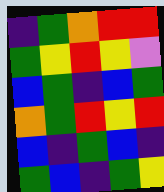[["indigo", "green", "orange", "red", "red"], ["green", "yellow", "red", "yellow", "violet"], ["blue", "green", "indigo", "blue", "green"], ["orange", "green", "red", "yellow", "red"], ["blue", "indigo", "green", "blue", "indigo"], ["green", "blue", "indigo", "green", "yellow"]]